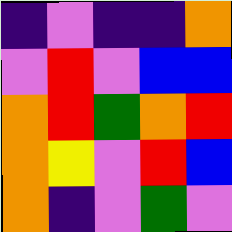[["indigo", "violet", "indigo", "indigo", "orange"], ["violet", "red", "violet", "blue", "blue"], ["orange", "red", "green", "orange", "red"], ["orange", "yellow", "violet", "red", "blue"], ["orange", "indigo", "violet", "green", "violet"]]